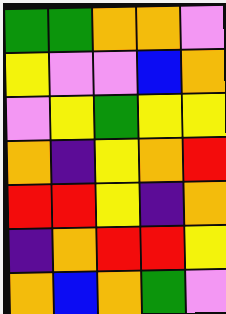[["green", "green", "orange", "orange", "violet"], ["yellow", "violet", "violet", "blue", "orange"], ["violet", "yellow", "green", "yellow", "yellow"], ["orange", "indigo", "yellow", "orange", "red"], ["red", "red", "yellow", "indigo", "orange"], ["indigo", "orange", "red", "red", "yellow"], ["orange", "blue", "orange", "green", "violet"]]